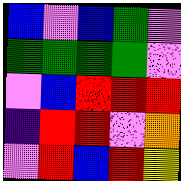[["blue", "violet", "blue", "green", "violet"], ["green", "green", "green", "green", "violet"], ["violet", "blue", "red", "red", "red"], ["indigo", "red", "red", "violet", "orange"], ["violet", "red", "blue", "red", "yellow"]]